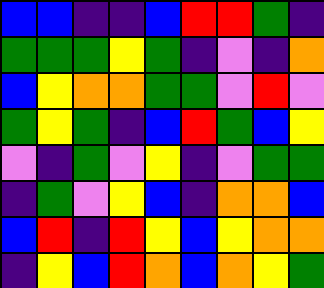[["blue", "blue", "indigo", "indigo", "blue", "red", "red", "green", "indigo"], ["green", "green", "green", "yellow", "green", "indigo", "violet", "indigo", "orange"], ["blue", "yellow", "orange", "orange", "green", "green", "violet", "red", "violet"], ["green", "yellow", "green", "indigo", "blue", "red", "green", "blue", "yellow"], ["violet", "indigo", "green", "violet", "yellow", "indigo", "violet", "green", "green"], ["indigo", "green", "violet", "yellow", "blue", "indigo", "orange", "orange", "blue"], ["blue", "red", "indigo", "red", "yellow", "blue", "yellow", "orange", "orange"], ["indigo", "yellow", "blue", "red", "orange", "blue", "orange", "yellow", "green"]]